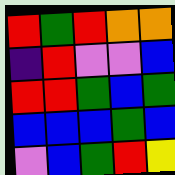[["red", "green", "red", "orange", "orange"], ["indigo", "red", "violet", "violet", "blue"], ["red", "red", "green", "blue", "green"], ["blue", "blue", "blue", "green", "blue"], ["violet", "blue", "green", "red", "yellow"]]